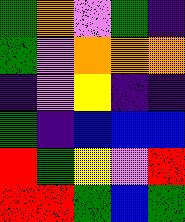[["green", "orange", "violet", "green", "indigo"], ["green", "violet", "orange", "orange", "orange"], ["indigo", "violet", "yellow", "indigo", "indigo"], ["green", "indigo", "blue", "blue", "blue"], ["red", "green", "yellow", "violet", "red"], ["red", "red", "green", "blue", "green"]]